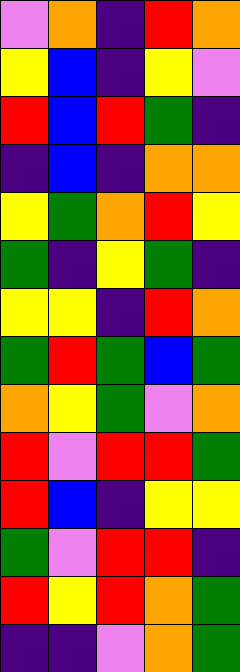[["violet", "orange", "indigo", "red", "orange"], ["yellow", "blue", "indigo", "yellow", "violet"], ["red", "blue", "red", "green", "indigo"], ["indigo", "blue", "indigo", "orange", "orange"], ["yellow", "green", "orange", "red", "yellow"], ["green", "indigo", "yellow", "green", "indigo"], ["yellow", "yellow", "indigo", "red", "orange"], ["green", "red", "green", "blue", "green"], ["orange", "yellow", "green", "violet", "orange"], ["red", "violet", "red", "red", "green"], ["red", "blue", "indigo", "yellow", "yellow"], ["green", "violet", "red", "red", "indigo"], ["red", "yellow", "red", "orange", "green"], ["indigo", "indigo", "violet", "orange", "green"]]